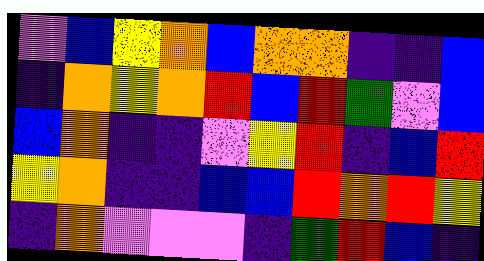[["violet", "blue", "yellow", "orange", "blue", "orange", "orange", "indigo", "indigo", "blue"], ["indigo", "orange", "yellow", "orange", "red", "blue", "red", "green", "violet", "blue"], ["blue", "orange", "indigo", "indigo", "violet", "yellow", "red", "indigo", "blue", "red"], ["yellow", "orange", "indigo", "indigo", "blue", "blue", "red", "orange", "red", "yellow"], ["indigo", "orange", "violet", "violet", "violet", "indigo", "green", "red", "blue", "indigo"]]